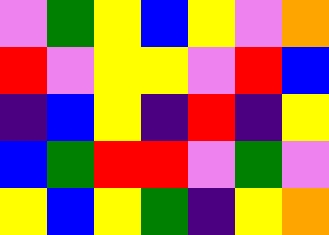[["violet", "green", "yellow", "blue", "yellow", "violet", "orange"], ["red", "violet", "yellow", "yellow", "violet", "red", "blue"], ["indigo", "blue", "yellow", "indigo", "red", "indigo", "yellow"], ["blue", "green", "red", "red", "violet", "green", "violet"], ["yellow", "blue", "yellow", "green", "indigo", "yellow", "orange"]]